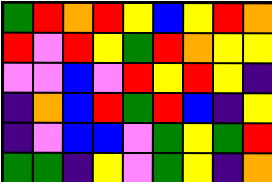[["green", "red", "orange", "red", "yellow", "blue", "yellow", "red", "orange"], ["red", "violet", "red", "yellow", "green", "red", "orange", "yellow", "yellow"], ["violet", "violet", "blue", "violet", "red", "yellow", "red", "yellow", "indigo"], ["indigo", "orange", "blue", "red", "green", "red", "blue", "indigo", "yellow"], ["indigo", "violet", "blue", "blue", "violet", "green", "yellow", "green", "red"], ["green", "green", "indigo", "yellow", "violet", "green", "yellow", "indigo", "orange"]]